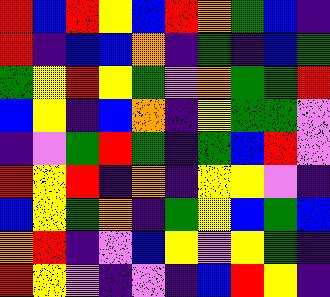[["red", "blue", "red", "yellow", "blue", "red", "orange", "green", "blue", "indigo"], ["red", "indigo", "blue", "blue", "orange", "indigo", "green", "indigo", "blue", "green"], ["green", "yellow", "red", "yellow", "green", "violet", "orange", "green", "green", "red"], ["blue", "yellow", "indigo", "blue", "orange", "indigo", "yellow", "green", "green", "violet"], ["indigo", "violet", "green", "red", "green", "indigo", "green", "blue", "red", "violet"], ["red", "yellow", "red", "indigo", "orange", "indigo", "yellow", "yellow", "violet", "indigo"], ["blue", "yellow", "green", "orange", "indigo", "green", "yellow", "blue", "green", "blue"], ["orange", "red", "indigo", "violet", "blue", "yellow", "violet", "yellow", "green", "indigo"], ["red", "yellow", "violet", "indigo", "violet", "indigo", "blue", "red", "yellow", "indigo"]]